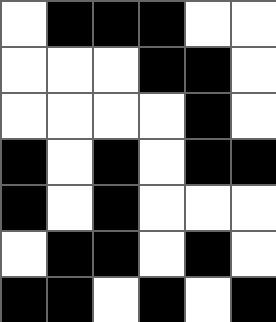[["white", "black", "black", "black", "white", "white"], ["white", "white", "white", "black", "black", "white"], ["white", "white", "white", "white", "black", "white"], ["black", "white", "black", "white", "black", "black"], ["black", "white", "black", "white", "white", "white"], ["white", "black", "black", "white", "black", "white"], ["black", "black", "white", "black", "white", "black"]]